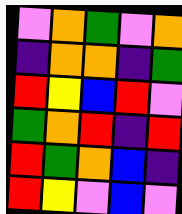[["violet", "orange", "green", "violet", "orange"], ["indigo", "orange", "orange", "indigo", "green"], ["red", "yellow", "blue", "red", "violet"], ["green", "orange", "red", "indigo", "red"], ["red", "green", "orange", "blue", "indigo"], ["red", "yellow", "violet", "blue", "violet"]]